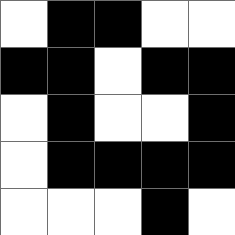[["white", "black", "black", "white", "white"], ["black", "black", "white", "black", "black"], ["white", "black", "white", "white", "black"], ["white", "black", "black", "black", "black"], ["white", "white", "white", "black", "white"]]